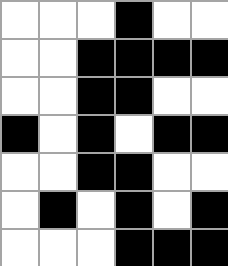[["white", "white", "white", "black", "white", "white"], ["white", "white", "black", "black", "black", "black"], ["white", "white", "black", "black", "white", "white"], ["black", "white", "black", "white", "black", "black"], ["white", "white", "black", "black", "white", "white"], ["white", "black", "white", "black", "white", "black"], ["white", "white", "white", "black", "black", "black"]]